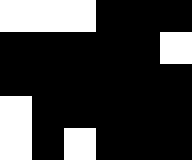[["white", "white", "white", "black", "black", "black"], ["black", "black", "black", "black", "black", "white"], ["black", "black", "black", "black", "black", "black"], ["white", "black", "black", "black", "black", "black"], ["white", "black", "white", "black", "black", "black"]]